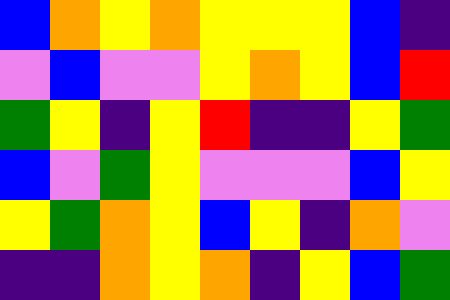[["blue", "orange", "yellow", "orange", "yellow", "yellow", "yellow", "blue", "indigo"], ["violet", "blue", "violet", "violet", "yellow", "orange", "yellow", "blue", "red"], ["green", "yellow", "indigo", "yellow", "red", "indigo", "indigo", "yellow", "green"], ["blue", "violet", "green", "yellow", "violet", "violet", "violet", "blue", "yellow"], ["yellow", "green", "orange", "yellow", "blue", "yellow", "indigo", "orange", "violet"], ["indigo", "indigo", "orange", "yellow", "orange", "indigo", "yellow", "blue", "green"]]